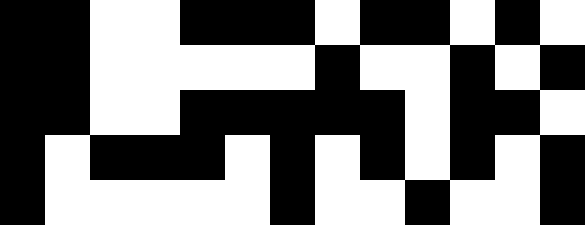[["black", "black", "white", "white", "black", "black", "black", "white", "black", "black", "white", "black", "white"], ["black", "black", "white", "white", "white", "white", "white", "black", "white", "white", "black", "white", "black"], ["black", "black", "white", "white", "black", "black", "black", "black", "black", "white", "black", "black", "white"], ["black", "white", "black", "black", "black", "white", "black", "white", "black", "white", "black", "white", "black"], ["black", "white", "white", "white", "white", "white", "black", "white", "white", "black", "white", "white", "black"]]